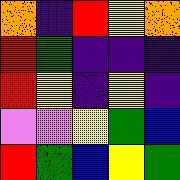[["orange", "indigo", "red", "yellow", "orange"], ["red", "green", "indigo", "indigo", "indigo"], ["red", "yellow", "indigo", "yellow", "indigo"], ["violet", "violet", "yellow", "green", "blue"], ["red", "green", "blue", "yellow", "green"]]